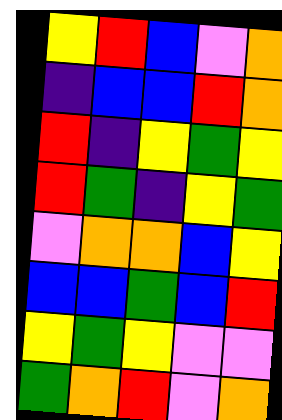[["yellow", "red", "blue", "violet", "orange"], ["indigo", "blue", "blue", "red", "orange"], ["red", "indigo", "yellow", "green", "yellow"], ["red", "green", "indigo", "yellow", "green"], ["violet", "orange", "orange", "blue", "yellow"], ["blue", "blue", "green", "blue", "red"], ["yellow", "green", "yellow", "violet", "violet"], ["green", "orange", "red", "violet", "orange"]]